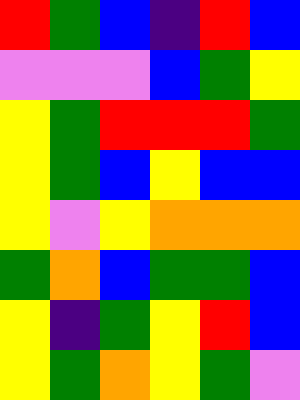[["red", "green", "blue", "indigo", "red", "blue"], ["violet", "violet", "violet", "blue", "green", "yellow"], ["yellow", "green", "red", "red", "red", "green"], ["yellow", "green", "blue", "yellow", "blue", "blue"], ["yellow", "violet", "yellow", "orange", "orange", "orange"], ["green", "orange", "blue", "green", "green", "blue"], ["yellow", "indigo", "green", "yellow", "red", "blue"], ["yellow", "green", "orange", "yellow", "green", "violet"]]